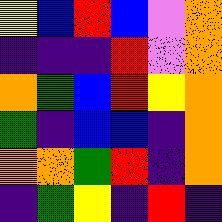[["yellow", "blue", "red", "blue", "violet", "orange"], ["indigo", "indigo", "indigo", "red", "violet", "orange"], ["orange", "green", "blue", "red", "yellow", "orange"], ["green", "indigo", "blue", "blue", "indigo", "orange"], ["orange", "orange", "green", "red", "indigo", "orange"], ["indigo", "green", "yellow", "indigo", "red", "indigo"]]